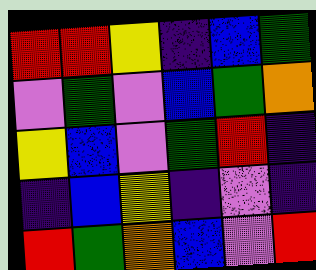[["red", "red", "yellow", "indigo", "blue", "green"], ["violet", "green", "violet", "blue", "green", "orange"], ["yellow", "blue", "violet", "green", "red", "indigo"], ["indigo", "blue", "yellow", "indigo", "violet", "indigo"], ["red", "green", "orange", "blue", "violet", "red"]]